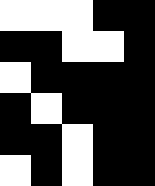[["white", "white", "white", "black", "black"], ["black", "black", "white", "white", "black"], ["white", "black", "black", "black", "black"], ["black", "white", "black", "black", "black"], ["black", "black", "white", "black", "black"], ["white", "black", "white", "black", "black"]]